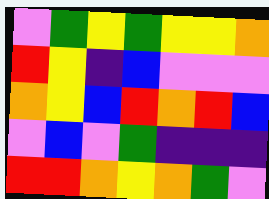[["violet", "green", "yellow", "green", "yellow", "yellow", "orange"], ["red", "yellow", "indigo", "blue", "violet", "violet", "violet"], ["orange", "yellow", "blue", "red", "orange", "red", "blue"], ["violet", "blue", "violet", "green", "indigo", "indigo", "indigo"], ["red", "red", "orange", "yellow", "orange", "green", "violet"]]